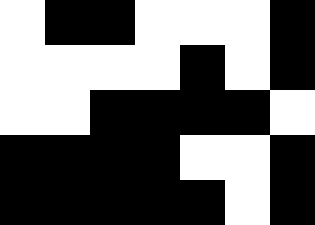[["white", "black", "black", "white", "white", "white", "black"], ["white", "white", "white", "white", "black", "white", "black"], ["white", "white", "black", "black", "black", "black", "white"], ["black", "black", "black", "black", "white", "white", "black"], ["black", "black", "black", "black", "black", "white", "black"]]